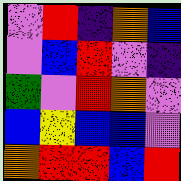[["violet", "red", "indigo", "orange", "blue"], ["violet", "blue", "red", "violet", "indigo"], ["green", "violet", "red", "orange", "violet"], ["blue", "yellow", "blue", "blue", "violet"], ["orange", "red", "red", "blue", "red"]]